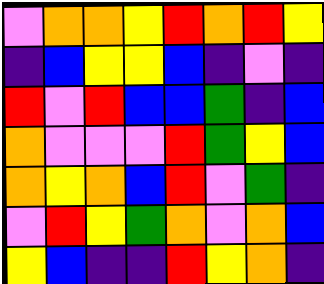[["violet", "orange", "orange", "yellow", "red", "orange", "red", "yellow"], ["indigo", "blue", "yellow", "yellow", "blue", "indigo", "violet", "indigo"], ["red", "violet", "red", "blue", "blue", "green", "indigo", "blue"], ["orange", "violet", "violet", "violet", "red", "green", "yellow", "blue"], ["orange", "yellow", "orange", "blue", "red", "violet", "green", "indigo"], ["violet", "red", "yellow", "green", "orange", "violet", "orange", "blue"], ["yellow", "blue", "indigo", "indigo", "red", "yellow", "orange", "indigo"]]